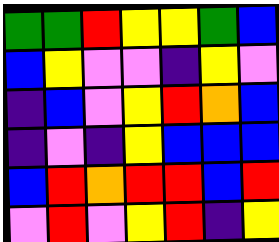[["green", "green", "red", "yellow", "yellow", "green", "blue"], ["blue", "yellow", "violet", "violet", "indigo", "yellow", "violet"], ["indigo", "blue", "violet", "yellow", "red", "orange", "blue"], ["indigo", "violet", "indigo", "yellow", "blue", "blue", "blue"], ["blue", "red", "orange", "red", "red", "blue", "red"], ["violet", "red", "violet", "yellow", "red", "indigo", "yellow"]]